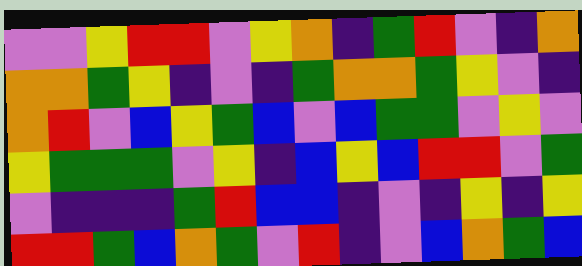[["violet", "violet", "yellow", "red", "red", "violet", "yellow", "orange", "indigo", "green", "red", "violet", "indigo", "orange"], ["orange", "orange", "green", "yellow", "indigo", "violet", "indigo", "green", "orange", "orange", "green", "yellow", "violet", "indigo"], ["orange", "red", "violet", "blue", "yellow", "green", "blue", "violet", "blue", "green", "green", "violet", "yellow", "violet"], ["yellow", "green", "green", "green", "violet", "yellow", "indigo", "blue", "yellow", "blue", "red", "red", "violet", "green"], ["violet", "indigo", "indigo", "indigo", "green", "red", "blue", "blue", "indigo", "violet", "indigo", "yellow", "indigo", "yellow"], ["red", "red", "green", "blue", "orange", "green", "violet", "red", "indigo", "violet", "blue", "orange", "green", "blue"]]